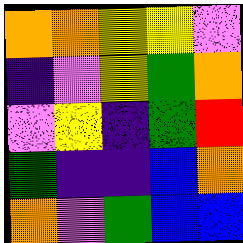[["orange", "orange", "yellow", "yellow", "violet"], ["indigo", "violet", "yellow", "green", "orange"], ["violet", "yellow", "indigo", "green", "red"], ["green", "indigo", "indigo", "blue", "orange"], ["orange", "violet", "green", "blue", "blue"]]